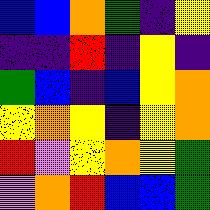[["blue", "blue", "orange", "green", "indigo", "yellow"], ["indigo", "indigo", "red", "indigo", "yellow", "indigo"], ["green", "blue", "indigo", "blue", "yellow", "orange"], ["yellow", "orange", "yellow", "indigo", "yellow", "orange"], ["red", "violet", "yellow", "orange", "yellow", "green"], ["violet", "orange", "red", "blue", "blue", "green"]]